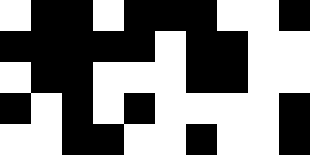[["white", "black", "black", "white", "black", "black", "black", "white", "white", "black"], ["black", "black", "black", "black", "black", "white", "black", "black", "white", "white"], ["white", "black", "black", "white", "white", "white", "black", "black", "white", "white"], ["black", "white", "black", "white", "black", "white", "white", "white", "white", "black"], ["white", "white", "black", "black", "white", "white", "black", "white", "white", "black"]]